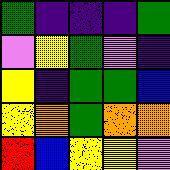[["green", "indigo", "indigo", "indigo", "green"], ["violet", "yellow", "green", "violet", "indigo"], ["yellow", "indigo", "green", "green", "blue"], ["yellow", "orange", "green", "orange", "orange"], ["red", "blue", "yellow", "yellow", "violet"]]